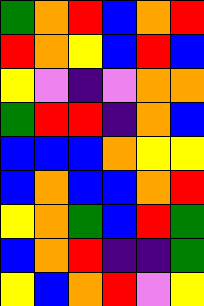[["green", "orange", "red", "blue", "orange", "red"], ["red", "orange", "yellow", "blue", "red", "blue"], ["yellow", "violet", "indigo", "violet", "orange", "orange"], ["green", "red", "red", "indigo", "orange", "blue"], ["blue", "blue", "blue", "orange", "yellow", "yellow"], ["blue", "orange", "blue", "blue", "orange", "red"], ["yellow", "orange", "green", "blue", "red", "green"], ["blue", "orange", "red", "indigo", "indigo", "green"], ["yellow", "blue", "orange", "red", "violet", "yellow"]]